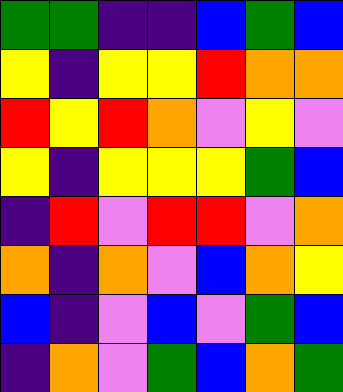[["green", "green", "indigo", "indigo", "blue", "green", "blue"], ["yellow", "indigo", "yellow", "yellow", "red", "orange", "orange"], ["red", "yellow", "red", "orange", "violet", "yellow", "violet"], ["yellow", "indigo", "yellow", "yellow", "yellow", "green", "blue"], ["indigo", "red", "violet", "red", "red", "violet", "orange"], ["orange", "indigo", "orange", "violet", "blue", "orange", "yellow"], ["blue", "indigo", "violet", "blue", "violet", "green", "blue"], ["indigo", "orange", "violet", "green", "blue", "orange", "green"]]